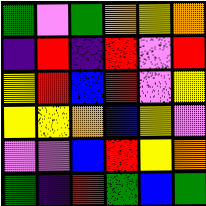[["green", "violet", "green", "orange", "yellow", "orange"], ["indigo", "red", "indigo", "red", "violet", "red"], ["yellow", "red", "blue", "red", "violet", "yellow"], ["yellow", "yellow", "orange", "blue", "yellow", "violet"], ["violet", "violet", "blue", "red", "yellow", "orange"], ["green", "indigo", "red", "green", "blue", "green"]]